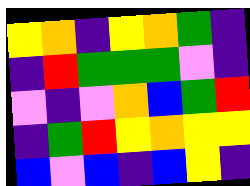[["yellow", "orange", "indigo", "yellow", "orange", "green", "indigo"], ["indigo", "red", "green", "green", "green", "violet", "indigo"], ["violet", "indigo", "violet", "orange", "blue", "green", "red"], ["indigo", "green", "red", "yellow", "orange", "yellow", "yellow"], ["blue", "violet", "blue", "indigo", "blue", "yellow", "indigo"]]